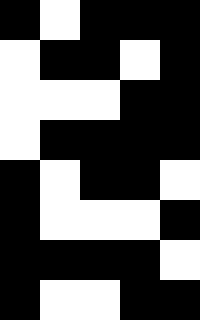[["black", "white", "black", "black", "black"], ["white", "black", "black", "white", "black"], ["white", "white", "white", "black", "black"], ["white", "black", "black", "black", "black"], ["black", "white", "black", "black", "white"], ["black", "white", "white", "white", "black"], ["black", "black", "black", "black", "white"], ["black", "white", "white", "black", "black"]]